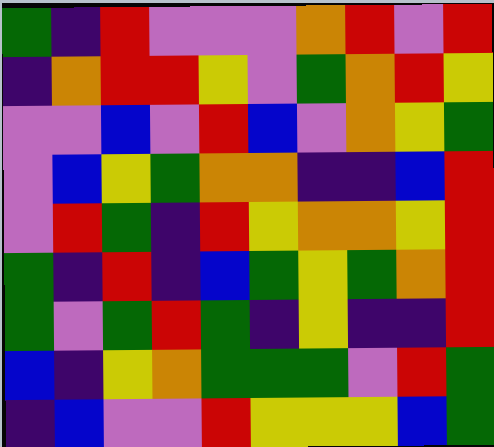[["green", "indigo", "red", "violet", "violet", "violet", "orange", "red", "violet", "red"], ["indigo", "orange", "red", "red", "yellow", "violet", "green", "orange", "red", "yellow"], ["violet", "violet", "blue", "violet", "red", "blue", "violet", "orange", "yellow", "green"], ["violet", "blue", "yellow", "green", "orange", "orange", "indigo", "indigo", "blue", "red"], ["violet", "red", "green", "indigo", "red", "yellow", "orange", "orange", "yellow", "red"], ["green", "indigo", "red", "indigo", "blue", "green", "yellow", "green", "orange", "red"], ["green", "violet", "green", "red", "green", "indigo", "yellow", "indigo", "indigo", "red"], ["blue", "indigo", "yellow", "orange", "green", "green", "green", "violet", "red", "green"], ["indigo", "blue", "violet", "violet", "red", "yellow", "yellow", "yellow", "blue", "green"]]